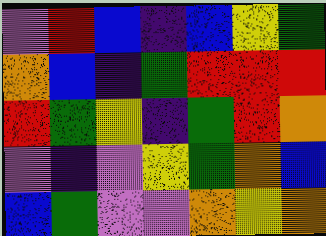[["violet", "red", "blue", "indigo", "blue", "yellow", "green"], ["orange", "blue", "indigo", "green", "red", "red", "red"], ["red", "green", "yellow", "indigo", "green", "red", "orange"], ["violet", "indigo", "violet", "yellow", "green", "orange", "blue"], ["blue", "green", "violet", "violet", "orange", "yellow", "orange"]]